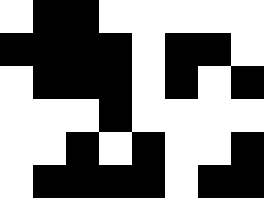[["white", "black", "black", "white", "white", "white", "white", "white"], ["black", "black", "black", "black", "white", "black", "black", "white"], ["white", "black", "black", "black", "white", "black", "white", "black"], ["white", "white", "white", "black", "white", "white", "white", "white"], ["white", "white", "black", "white", "black", "white", "white", "black"], ["white", "black", "black", "black", "black", "white", "black", "black"]]